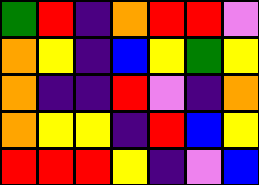[["green", "red", "indigo", "orange", "red", "red", "violet"], ["orange", "yellow", "indigo", "blue", "yellow", "green", "yellow"], ["orange", "indigo", "indigo", "red", "violet", "indigo", "orange"], ["orange", "yellow", "yellow", "indigo", "red", "blue", "yellow"], ["red", "red", "red", "yellow", "indigo", "violet", "blue"]]